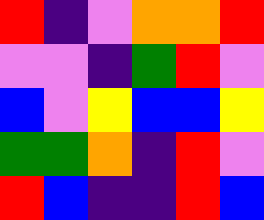[["red", "indigo", "violet", "orange", "orange", "red"], ["violet", "violet", "indigo", "green", "red", "violet"], ["blue", "violet", "yellow", "blue", "blue", "yellow"], ["green", "green", "orange", "indigo", "red", "violet"], ["red", "blue", "indigo", "indigo", "red", "blue"]]